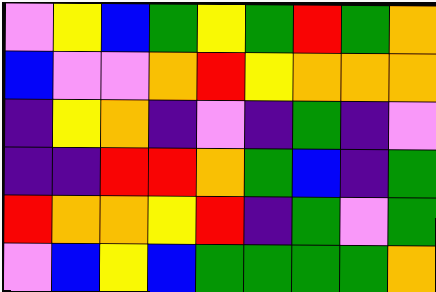[["violet", "yellow", "blue", "green", "yellow", "green", "red", "green", "orange"], ["blue", "violet", "violet", "orange", "red", "yellow", "orange", "orange", "orange"], ["indigo", "yellow", "orange", "indigo", "violet", "indigo", "green", "indigo", "violet"], ["indigo", "indigo", "red", "red", "orange", "green", "blue", "indigo", "green"], ["red", "orange", "orange", "yellow", "red", "indigo", "green", "violet", "green"], ["violet", "blue", "yellow", "blue", "green", "green", "green", "green", "orange"]]